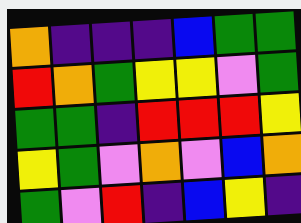[["orange", "indigo", "indigo", "indigo", "blue", "green", "green"], ["red", "orange", "green", "yellow", "yellow", "violet", "green"], ["green", "green", "indigo", "red", "red", "red", "yellow"], ["yellow", "green", "violet", "orange", "violet", "blue", "orange"], ["green", "violet", "red", "indigo", "blue", "yellow", "indigo"]]